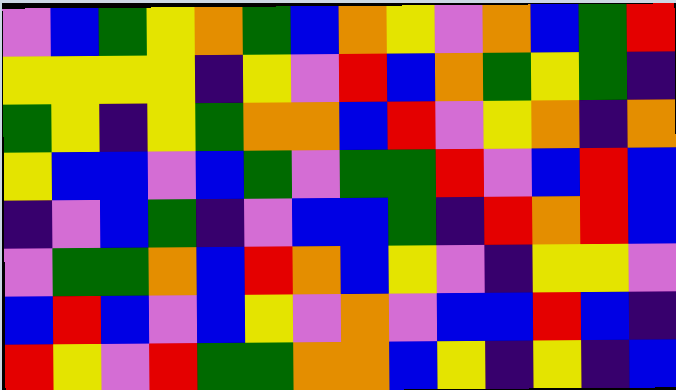[["violet", "blue", "green", "yellow", "orange", "green", "blue", "orange", "yellow", "violet", "orange", "blue", "green", "red"], ["yellow", "yellow", "yellow", "yellow", "indigo", "yellow", "violet", "red", "blue", "orange", "green", "yellow", "green", "indigo"], ["green", "yellow", "indigo", "yellow", "green", "orange", "orange", "blue", "red", "violet", "yellow", "orange", "indigo", "orange"], ["yellow", "blue", "blue", "violet", "blue", "green", "violet", "green", "green", "red", "violet", "blue", "red", "blue"], ["indigo", "violet", "blue", "green", "indigo", "violet", "blue", "blue", "green", "indigo", "red", "orange", "red", "blue"], ["violet", "green", "green", "orange", "blue", "red", "orange", "blue", "yellow", "violet", "indigo", "yellow", "yellow", "violet"], ["blue", "red", "blue", "violet", "blue", "yellow", "violet", "orange", "violet", "blue", "blue", "red", "blue", "indigo"], ["red", "yellow", "violet", "red", "green", "green", "orange", "orange", "blue", "yellow", "indigo", "yellow", "indigo", "blue"]]